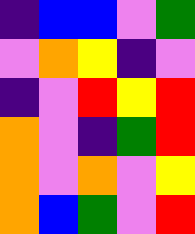[["indigo", "blue", "blue", "violet", "green"], ["violet", "orange", "yellow", "indigo", "violet"], ["indigo", "violet", "red", "yellow", "red"], ["orange", "violet", "indigo", "green", "red"], ["orange", "violet", "orange", "violet", "yellow"], ["orange", "blue", "green", "violet", "red"]]